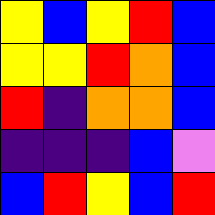[["yellow", "blue", "yellow", "red", "blue"], ["yellow", "yellow", "red", "orange", "blue"], ["red", "indigo", "orange", "orange", "blue"], ["indigo", "indigo", "indigo", "blue", "violet"], ["blue", "red", "yellow", "blue", "red"]]